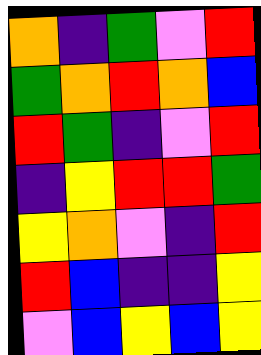[["orange", "indigo", "green", "violet", "red"], ["green", "orange", "red", "orange", "blue"], ["red", "green", "indigo", "violet", "red"], ["indigo", "yellow", "red", "red", "green"], ["yellow", "orange", "violet", "indigo", "red"], ["red", "blue", "indigo", "indigo", "yellow"], ["violet", "blue", "yellow", "blue", "yellow"]]